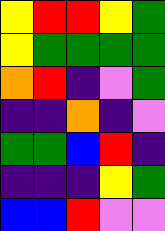[["yellow", "red", "red", "yellow", "green"], ["yellow", "green", "green", "green", "green"], ["orange", "red", "indigo", "violet", "green"], ["indigo", "indigo", "orange", "indigo", "violet"], ["green", "green", "blue", "red", "indigo"], ["indigo", "indigo", "indigo", "yellow", "green"], ["blue", "blue", "red", "violet", "violet"]]